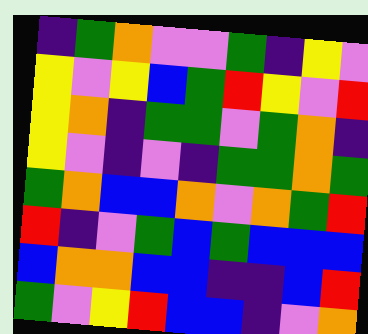[["indigo", "green", "orange", "violet", "violet", "green", "indigo", "yellow", "violet"], ["yellow", "violet", "yellow", "blue", "green", "red", "yellow", "violet", "red"], ["yellow", "orange", "indigo", "green", "green", "violet", "green", "orange", "indigo"], ["yellow", "violet", "indigo", "violet", "indigo", "green", "green", "orange", "green"], ["green", "orange", "blue", "blue", "orange", "violet", "orange", "green", "red"], ["red", "indigo", "violet", "green", "blue", "green", "blue", "blue", "blue"], ["blue", "orange", "orange", "blue", "blue", "indigo", "indigo", "blue", "red"], ["green", "violet", "yellow", "red", "blue", "blue", "indigo", "violet", "orange"]]